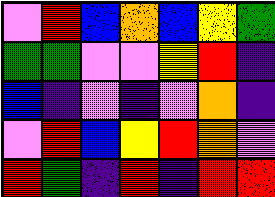[["violet", "red", "blue", "orange", "blue", "yellow", "green"], ["green", "green", "violet", "violet", "yellow", "red", "indigo"], ["blue", "indigo", "violet", "indigo", "violet", "orange", "indigo"], ["violet", "red", "blue", "yellow", "red", "orange", "violet"], ["red", "green", "indigo", "red", "indigo", "red", "red"]]